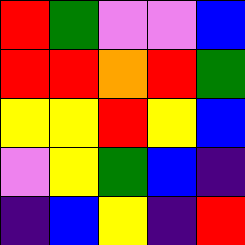[["red", "green", "violet", "violet", "blue"], ["red", "red", "orange", "red", "green"], ["yellow", "yellow", "red", "yellow", "blue"], ["violet", "yellow", "green", "blue", "indigo"], ["indigo", "blue", "yellow", "indigo", "red"]]